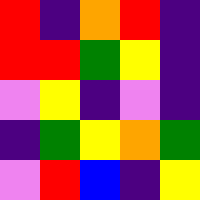[["red", "indigo", "orange", "red", "indigo"], ["red", "red", "green", "yellow", "indigo"], ["violet", "yellow", "indigo", "violet", "indigo"], ["indigo", "green", "yellow", "orange", "green"], ["violet", "red", "blue", "indigo", "yellow"]]